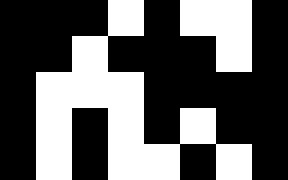[["black", "black", "black", "white", "black", "white", "white", "black"], ["black", "black", "white", "black", "black", "black", "white", "black"], ["black", "white", "white", "white", "black", "black", "black", "black"], ["black", "white", "black", "white", "black", "white", "black", "black"], ["black", "white", "black", "white", "white", "black", "white", "black"]]